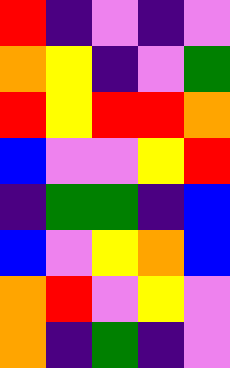[["red", "indigo", "violet", "indigo", "violet"], ["orange", "yellow", "indigo", "violet", "green"], ["red", "yellow", "red", "red", "orange"], ["blue", "violet", "violet", "yellow", "red"], ["indigo", "green", "green", "indigo", "blue"], ["blue", "violet", "yellow", "orange", "blue"], ["orange", "red", "violet", "yellow", "violet"], ["orange", "indigo", "green", "indigo", "violet"]]